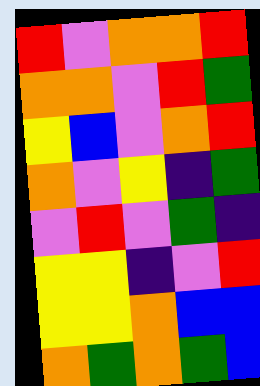[["red", "violet", "orange", "orange", "red"], ["orange", "orange", "violet", "red", "green"], ["yellow", "blue", "violet", "orange", "red"], ["orange", "violet", "yellow", "indigo", "green"], ["violet", "red", "violet", "green", "indigo"], ["yellow", "yellow", "indigo", "violet", "red"], ["yellow", "yellow", "orange", "blue", "blue"], ["orange", "green", "orange", "green", "blue"]]